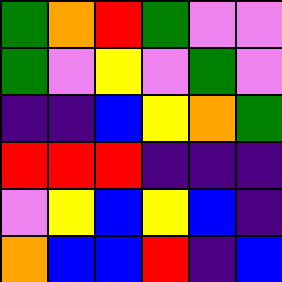[["green", "orange", "red", "green", "violet", "violet"], ["green", "violet", "yellow", "violet", "green", "violet"], ["indigo", "indigo", "blue", "yellow", "orange", "green"], ["red", "red", "red", "indigo", "indigo", "indigo"], ["violet", "yellow", "blue", "yellow", "blue", "indigo"], ["orange", "blue", "blue", "red", "indigo", "blue"]]